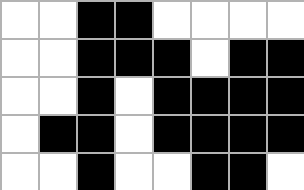[["white", "white", "black", "black", "white", "white", "white", "white"], ["white", "white", "black", "black", "black", "white", "black", "black"], ["white", "white", "black", "white", "black", "black", "black", "black"], ["white", "black", "black", "white", "black", "black", "black", "black"], ["white", "white", "black", "white", "white", "black", "black", "white"]]